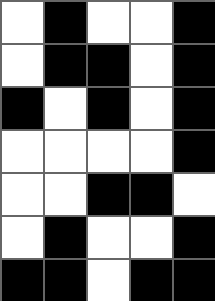[["white", "black", "white", "white", "black"], ["white", "black", "black", "white", "black"], ["black", "white", "black", "white", "black"], ["white", "white", "white", "white", "black"], ["white", "white", "black", "black", "white"], ["white", "black", "white", "white", "black"], ["black", "black", "white", "black", "black"]]